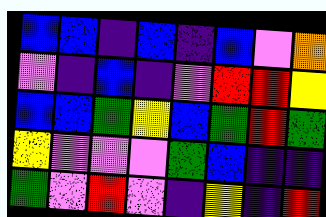[["blue", "blue", "indigo", "blue", "indigo", "blue", "violet", "orange"], ["violet", "indigo", "blue", "indigo", "violet", "red", "red", "yellow"], ["blue", "blue", "green", "yellow", "blue", "green", "red", "green"], ["yellow", "violet", "violet", "violet", "green", "blue", "indigo", "indigo"], ["green", "violet", "red", "violet", "indigo", "yellow", "indigo", "red"]]